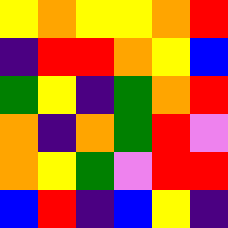[["yellow", "orange", "yellow", "yellow", "orange", "red"], ["indigo", "red", "red", "orange", "yellow", "blue"], ["green", "yellow", "indigo", "green", "orange", "red"], ["orange", "indigo", "orange", "green", "red", "violet"], ["orange", "yellow", "green", "violet", "red", "red"], ["blue", "red", "indigo", "blue", "yellow", "indigo"]]